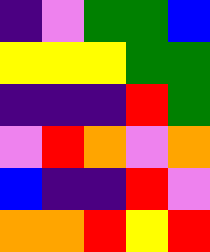[["indigo", "violet", "green", "green", "blue"], ["yellow", "yellow", "yellow", "green", "green"], ["indigo", "indigo", "indigo", "red", "green"], ["violet", "red", "orange", "violet", "orange"], ["blue", "indigo", "indigo", "red", "violet"], ["orange", "orange", "red", "yellow", "red"]]